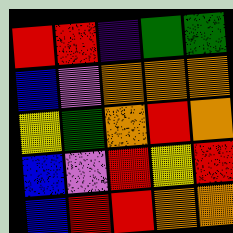[["red", "red", "indigo", "green", "green"], ["blue", "violet", "orange", "orange", "orange"], ["yellow", "green", "orange", "red", "orange"], ["blue", "violet", "red", "yellow", "red"], ["blue", "red", "red", "orange", "orange"]]